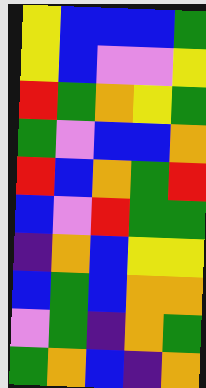[["yellow", "blue", "blue", "blue", "green"], ["yellow", "blue", "violet", "violet", "yellow"], ["red", "green", "orange", "yellow", "green"], ["green", "violet", "blue", "blue", "orange"], ["red", "blue", "orange", "green", "red"], ["blue", "violet", "red", "green", "green"], ["indigo", "orange", "blue", "yellow", "yellow"], ["blue", "green", "blue", "orange", "orange"], ["violet", "green", "indigo", "orange", "green"], ["green", "orange", "blue", "indigo", "orange"]]